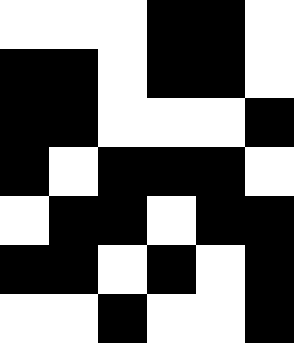[["white", "white", "white", "black", "black", "white"], ["black", "black", "white", "black", "black", "white"], ["black", "black", "white", "white", "white", "black"], ["black", "white", "black", "black", "black", "white"], ["white", "black", "black", "white", "black", "black"], ["black", "black", "white", "black", "white", "black"], ["white", "white", "black", "white", "white", "black"]]